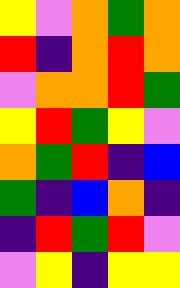[["yellow", "violet", "orange", "green", "orange"], ["red", "indigo", "orange", "red", "orange"], ["violet", "orange", "orange", "red", "green"], ["yellow", "red", "green", "yellow", "violet"], ["orange", "green", "red", "indigo", "blue"], ["green", "indigo", "blue", "orange", "indigo"], ["indigo", "red", "green", "red", "violet"], ["violet", "yellow", "indigo", "yellow", "yellow"]]